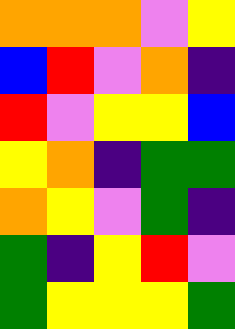[["orange", "orange", "orange", "violet", "yellow"], ["blue", "red", "violet", "orange", "indigo"], ["red", "violet", "yellow", "yellow", "blue"], ["yellow", "orange", "indigo", "green", "green"], ["orange", "yellow", "violet", "green", "indigo"], ["green", "indigo", "yellow", "red", "violet"], ["green", "yellow", "yellow", "yellow", "green"]]